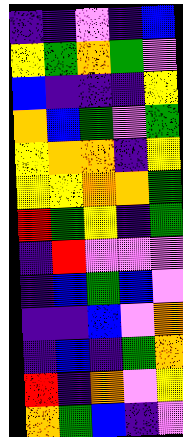[["indigo", "indigo", "violet", "indigo", "blue"], ["yellow", "green", "orange", "green", "violet"], ["blue", "indigo", "indigo", "indigo", "yellow"], ["orange", "blue", "green", "violet", "green"], ["yellow", "orange", "orange", "indigo", "yellow"], ["yellow", "yellow", "orange", "orange", "green"], ["red", "green", "yellow", "indigo", "green"], ["indigo", "red", "violet", "violet", "violet"], ["indigo", "blue", "green", "blue", "violet"], ["indigo", "indigo", "blue", "violet", "orange"], ["indigo", "blue", "indigo", "green", "orange"], ["red", "indigo", "orange", "violet", "yellow"], ["orange", "green", "blue", "indigo", "violet"]]